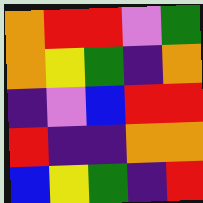[["orange", "red", "red", "violet", "green"], ["orange", "yellow", "green", "indigo", "orange"], ["indigo", "violet", "blue", "red", "red"], ["red", "indigo", "indigo", "orange", "orange"], ["blue", "yellow", "green", "indigo", "red"]]